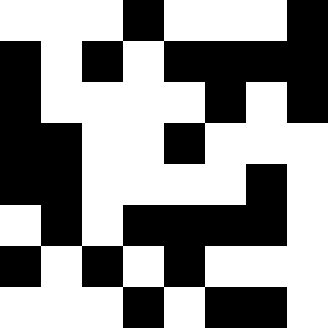[["white", "white", "white", "black", "white", "white", "white", "black"], ["black", "white", "black", "white", "black", "black", "black", "black"], ["black", "white", "white", "white", "white", "black", "white", "black"], ["black", "black", "white", "white", "black", "white", "white", "white"], ["black", "black", "white", "white", "white", "white", "black", "white"], ["white", "black", "white", "black", "black", "black", "black", "white"], ["black", "white", "black", "white", "black", "white", "white", "white"], ["white", "white", "white", "black", "white", "black", "black", "white"]]